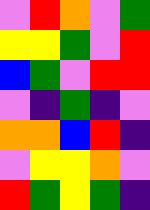[["violet", "red", "orange", "violet", "green"], ["yellow", "yellow", "green", "violet", "red"], ["blue", "green", "violet", "red", "red"], ["violet", "indigo", "green", "indigo", "violet"], ["orange", "orange", "blue", "red", "indigo"], ["violet", "yellow", "yellow", "orange", "violet"], ["red", "green", "yellow", "green", "indigo"]]